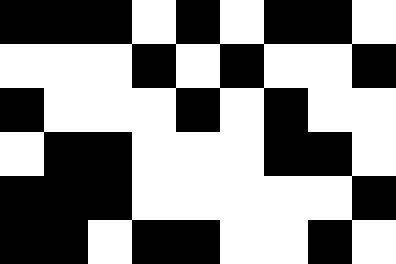[["black", "black", "black", "white", "black", "white", "black", "black", "white"], ["white", "white", "white", "black", "white", "black", "white", "white", "black"], ["black", "white", "white", "white", "black", "white", "black", "white", "white"], ["white", "black", "black", "white", "white", "white", "black", "black", "white"], ["black", "black", "black", "white", "white", "white", "white", "white", "black"], ["black", "black", "white", "black", "black", "white", "white", "black", "white"]]